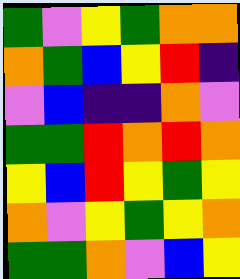[["green", "violet", "yellow", "green", "orange", "orange"], ["orange", "green", "blue", "yellow", "red", "indigo"], ["violet", "blue", "indigo", "indigo", "orange", "violet"], ["green", "green", "red", "orange", "red", "orange"], ["yellow", "blue", "red", "yellow", "green", "yellow"], ["orange", "violet", "yellow", "green", "yellow", "orange"], ["green", "green", "orange", "violet", "blue", "yellow"]]